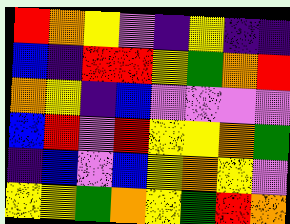[["red", "orange", "yellow", "violet", "indigo", "yellow", "indigo", "indigo"], ["blue", "indigo", "red", "red", "yellow", "green", "orange", "red"], ["orange", "yellow", "indigo", "blue", "violet", "violet", "violet", "violet"], ["blue", "red", "violet", "red", "yellow", "yellow", "orange", "green"], ["indigo", "blue", "violet", "blue", "yellow", "orange", "yellow", "violet"], ["yellow", "yellow", "green", "orange", "yellow", "green", "red", "orange"]]